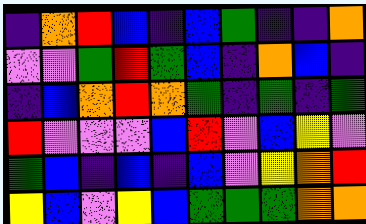[["indigo", "orange", "red", "blue", "indigo", "blue", "green", "indigo", "indigo", "orange"], ["violet", "violet", "green", "red", "green", "blue", "indigo", "orange", "blue", "indigo"], ["indigo", "blue", "orange", "red", "orange", "green", "indigo", "green", "indigo", "green"], ["red", "violet", "violet", "violet", "blue", "red", "violet", "blue", "yellow", "violet"], ["green", "blue", "indigo", "blue", "indigo", "blue", "violet", "yellow", "orange", "red"], ["yellow", "blue", "violet", "yellow", "blue", "green", "green", "green", "orange", "orange"]]